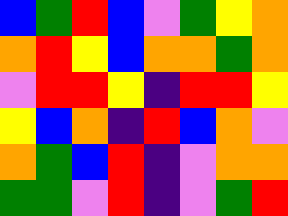[["blue", "green", "red", "blue", "violet", "green", "yellow", "orange"], ["orange", "red", "yellow", "blue", "orange", "orange", "green", "orange"], ["violet", "red", "red", "yellow", "indigo", "red", "red", "yellow"], ["yellow", "blue", "orange", "indigo", "red", "blue", "orange", "violet"], ["orange", "green", "blue", "red", "indigo", "violet", "orange", "orange"], ["green", "green", "violet", "red", "indigo", "violet", "green", "red"]]